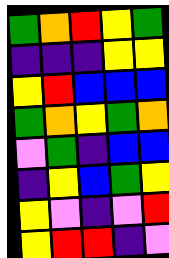[["green", "orange", "red", "yellow", "green"], ["indigo", "indigo", "indigo", "yellow", "yellow"], ["yellow", "red", "blue", "blue", "blue"], ["green", "orange", "yellow", "green", "orange"], ["violet", "green", "indigo", "blue", "blue"], ["indigo", "yellow", "blue", "green", "yellow"], ["yellow", "violet", "indigo", "violet", "red"], ["yellow", "red", "red", "indigo", "violet"]]